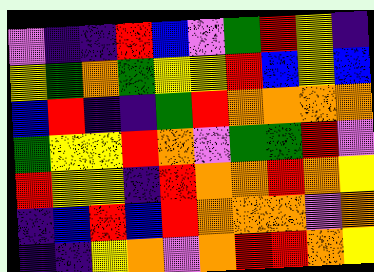[["violet", "indigo", "indigo", "red", "blue", "violet", "green", "red", "yellow", "indigo"], ["yellow", "green", "orange", "green", "yellow", "yellow", "red", "blue", "yellow", "blue"], ["blue", "red", "indigo", "indigo", "green", "red", "orange", "orange", "orange", "orange"], ["green", "yellow", "yellow", "red", "orange", "violet", "green", "green", "red", "violet"], ["red", "yellow", "yellow", "indigo", "red", "orange", "orange", "red", "orange", "yellow"], ["indigo", "blue", "red", "blue", "red", "orange", "orange", "orange", "violet", "orange"], ["indigo", "indigo", "yellow", "orange", "violet", "orange", "red", "red", "orange", "yellow"]]